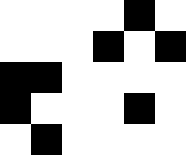[["white", "white", "white", "white", "black", "white"], ["white", "white", "white", "black", "white", "black"], ["black", "black", "white", "white", "white", "white"], ["black", "white", "white", "white", "black", "white"], ["white", "black", "white", "white", "white", "white"]]